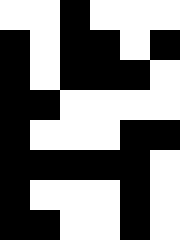[["white", "white", "black", "white", "white", "white"], ["black", "white", "black", "black", "white", "black"], ["black", "white", "black", "black", "black", "white"], ["black", "black", "white", "white", "white", "white"], ["black", "white", "white", "white", "black", "black"], ["black", "black", "black", "black", "black", "white"], ["black", "white", "white", "white", "black", "white"], ["black", "black", "white", "white", "black", "white"]]